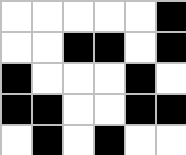[["white", "white", "white", "white", "white", "black"], ["white", "white", "black", "black", "white", "black"], ["black", "white", "white", "white", "black", "white"], ["black", "black", "white", "white", "black", "black"], ["white", "black", "white", "black", "white", "white"]]